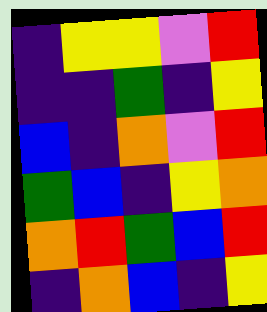[["indigo", "yellow", "yellow", "violet", "red"], ["indigo", "indigo", "green", "indigo", "yellow"], ["blue", "indigo", "orange", "violet", "red"], ["green", "blue", "indigo", "yellow", "orange"], ["orange", "red", "green", "blue", "red"], ["indigo", "orange", "blue", "indigo", "yellow"]]